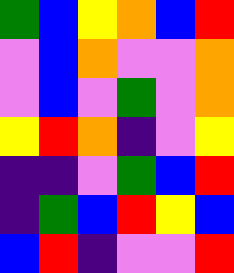[["green", "blue", "yellow", "orange", "blue", "red"], ["violet", "blue", "orange", "violet", "violet", "orange"], ["violet", "blue", "violet", "green", "violet", "orange"], ["yellow", "red", "orange", "indigo", "violet", "yellow"], ["indigo", "indigo", "violet", "green", "blue", "red"], ["indigo", "green", "blue", "red", "yellow", "blue"], ["blue", "red", "indigo", "violet", "violet", "red"]]